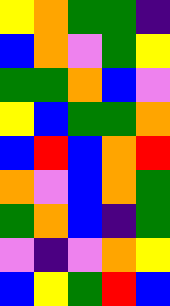[["yellow", "orange", "green", "green", "indigo"], ["blue", "orange", "violet", "green", "yellow"], ["green", "green", "orange", "blue", "violet"], ["yellow", "blue", "green", "green", "orange"], ["blue", "red", "blue", "orange", "red"], ["orange", "violet", "blue", "orange", "green"], ["green", "orange", "blue", "indigo", "green"], ["violet", "indigo", "violet", "orange", "yellow"], ["blue", "yellow", "green", "red", "blue"]]